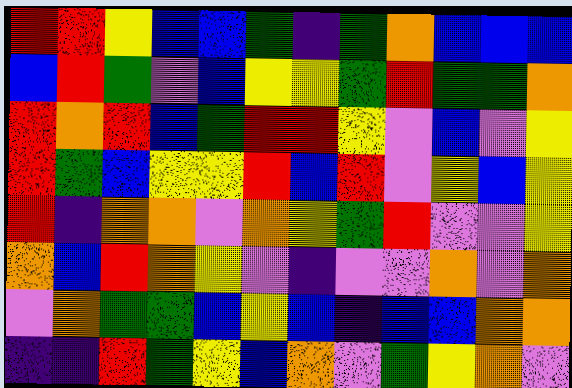[["red", "red", "yellow", "blue", "blue", "green", "indigo", "green", "orange", "blue", "blue", "blue"], ["blue", "red", "green", "violet", "blue", "yellow", "yellow", "green", "red", "green", "green", "orange"], ["red", "orange", "red", "blue", "green", "red", "red", "yellow", "violet", "blue", "violet", "yellow"], ["red", "green", "blue", "yellow", "yellow", "red", "blue", "red", "violet", "yellow", "blue", "yellow"], ["red", "indigo", "orange", "orange", "violet", "orange", "yellow", "green", "red", "violet", "violet", "yellow"], ["orange", "blue", "red", "orange", "yellow", "violet", "indigo", "violet", "violet", "orange", "violet", "orange"], ["violet", "orange", "green", "green", "blue", "yellow", "blue", "indigo", "blue", "blue", "orange", "orange"], ["indigo", "indigo", "red", "green", "yellow", "blue", "orange", "violet", "green", "yellow", "orange", "violet"]]